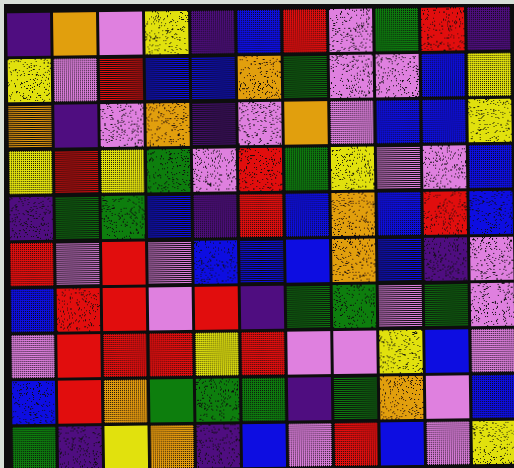[["indigo", "orange", "violet", "yellow", "indigo", "blue", "red", "violet", "green", "red", "indigo"], ["yellow", "violet", "red", "blue", "blue", "orange", "green", "violet", "violet", "blue", "yellow"], ["orange", "indigo", "violet", "orange", "indigo", "violet", "orange", "violet", "blue", "blue", "yellow"], ["yellow", "red", "yellow", "green", "violet", "red", "green", "yellow", "violet", "violet", "blue"], ["indigo", "green", "green", "blue", "indigo", "red", "blue", "orange", "blue", "red", "blue"], ["red", "violet", "red", "violet", "blue", "blue", "blue", "orange", "blue", "indigo", "violet"], ["blue", "red", "red", "violet", "red", "indigo", "green", "green", "violet", "green", "violet"], ["violet", "red", "red", "red", "yellow", "red", "violet", "violet", "yellow", "blue", "violet"], ["blue", "red", "orange", "green", "green", "green", "indigo", "green", "orange", "violet", "blue"], ["green", "indigo", "yellow", "orange", "indigo", "blue", "violet", "red", "blue", "violet", "yellow"]]